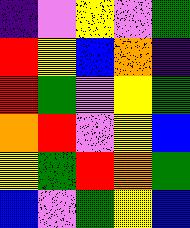[["indigo", "violet", "yellow", "violet", "green"], ["red", "yellow", "blue", "orange", "indigo"], ["red", "green", "violet", "yellow", "green"], ["orange", "red", "violet", "yellow", "blue"], ["yellow", "green", "red", "orange", "green"], ["blue", "violet", "green", "yellow", "blue"]]